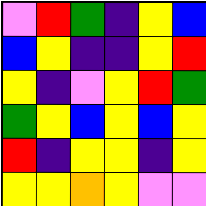[["violet", "red", "green", "indigo", "yellow", "blue"], ["blue", "yellow", "indigo", "indigo", "yellow", "red"], ["yellow", "indigo", "violet", "yellow", "red", "green"], ["green", "yellow", "blue", "yellow", "blue", "yellow"], ["red", "indigo", "yellow", "yellow", "indigo", "yellow"], ["yellow", "yellow", "orange", "yellow", "violet", "violet"]]